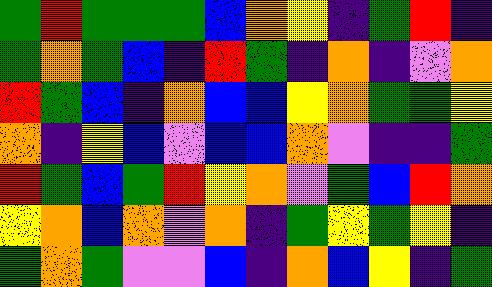[["green", "red", "green", "green", "green", "blue", "orange", "yellow", "indigo", "green", "red", "indigo"], ["green", "orange", "green", "blue", "indigo", "red", "green", "indigo", "orange", "indigo", "violet", "orange"], ["red", "green", "blue", "indigo", "orange", "blue", "blue", "yellow", "orange", "green", "green", "yellow"], ["orange", "indigo", "yellow", "blue", "violet", "blue", "blue", "orange", "violet", "indigo", "indigo", "green"], ["red", "green", "blue", "green", "red", "yellow", "orange", "violet", "green", "blue", "red", "orange"], ["yellow", "orange", "blue", "orange", "violet", "orange", "indigo", "green", "yellow", "green", "yellow", "indigo"], ["green", "orange", "green", "violet", "violet", "blue", "indigo", "orange", "blue", "yellow", "indigo", "green"]]